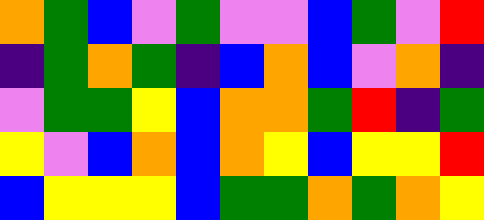[["orange", "green", "blue", "violet", "green", "violet", "violet", "blue", "green", "violet", "red"], ["indigo", "green", "orange", "green", "indigo", "blue", "orange", "blue", "violet", "orange", "indigo"], ["violet", "green", "green", "yellow", "blue", "orange", "orange", "green", "red", "indigo", "green"], ["yellow", "violet", "blue", "orange", "blue", "orange", "yellow", "blue", "yellow", "yellow", "red"], ["blue", "yellow", "yellow", "yellow", "blue", "green", "green", "orange", "green", "orange", "yellow"]]